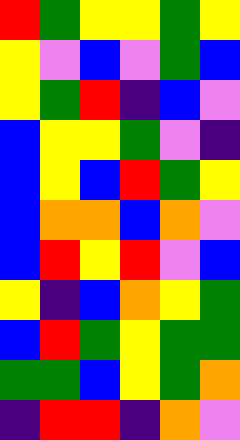[["red", "green", "yellow", "yellow", "green", "yellow"], ["yellow", "violet", "blue", "violet", "green", "blue"], ["yellow", "green", "red", "indigo", "blue", "violet"], ["blue", "yellow", "yellow", "green", "violet", "indigo"], ["blue", "yellow", "blue", "red", "green", "yellow"], ["blue", "orange", "orange", "blue", "orange", "violet"], ["blue", "red", "yellow", "red", "violet", "blue"], ["yellow", "indigo", "blue", "orange", "yellow", "green"], ["blue", "red", "green", "yellow", "green", "green"], ["green", "green", "blue", "yellow", "green", "orange"], ["indigo", "red", "red", "indigo", "orange", "violet"]]